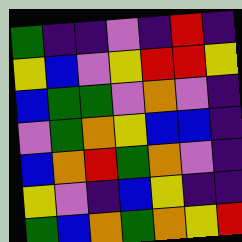[["green", "indigo", "indigo", "violet", "indigo", "red", "indigo"], ["yellow", "blue", "violet", "yellow", "red", "red", "yellow"], ["blue", "green", "green", "violet", "orange", "violet", "indigo"], ["violet", "green", "orange", "yellow", "blue", "blue", "indigo"], ["blue", "orange", "red", "green", "orange", "violet", "indigo"], ["yellow", "violet", "indigo", "blue", "yellow", "indigo", "indigo"], ["green", "blue", "orange", "green", "orange", "yellow", "red"]]